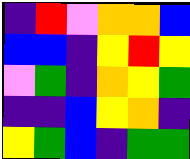[["indigo", "red", "violet", "orange", "orange", "blue"], ["blue", "blue", "indigo", "yellow", "red", "yellow"], ["violet", "green", "indigo", "orange", "yellow", "green"], ["indigo", "indigo", "blue", "yellow", "orange", "indigo"], ["yellow", "green", "blue", "indigo", "green", "green"]]